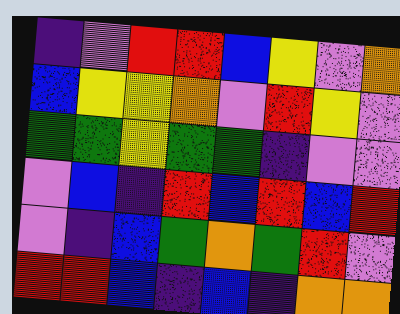[["indigo", "violet", "red", "red", "blue", "yellow", "violet", "orange"], ["blue", "yellow", "yellow", "orange", "violet", "red", "yellow", "violet"], ["green", "green", "yellow", "green", "green", "indigo", "violet", "violet"], ["violet", "blue", "indigo", "red", "blue", "red", "blue", "red"], ["violet", "indigo", "blue", "green", "orange", "green", "red", "violet"], ["red", "red", "blue", "indigo", "blue", "indigo", "orange", "orange"]]